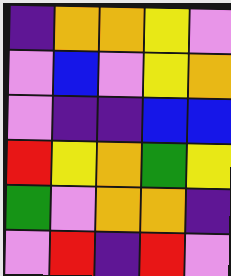[["indigo", "orange", "orange", "yellow", "violet"], ["violet", "blue", "violet", "yellow", "orange"], ["violet", "indigo", "indigo", "blue", "blue"], ["red", "yellow", "orange", "green", "yellow"], ["green", "violet", "orange", "orange", "indigo"], ["violet", "red", "indigo", "red", "violet"]]